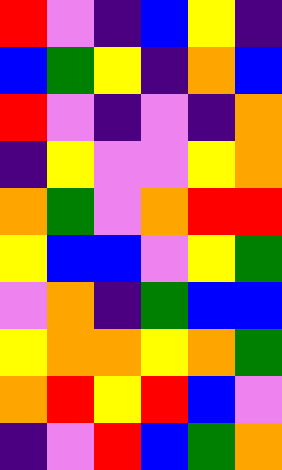[["red", "violet", "indigo", "blue", "yellow", "indigo"], ["blue", "green", "yellow", "indigo", "orange", "blue"], ["red", "violet", "indigo", "violet", "indigo", "orange"], ["indigo", "yellow", "violet", "violet", "yellow", "orange"], ["orange", "green", "violet", "orange", "red", "red"], ["yellow", "blue", "blue", "violet", "yellow", "green"], ["violet", "orange", "indigo", "green", "blue", "blue"], ["yellow", "orange", "orange", "yellow", "orange", "green"], ["orange", "red", "yellow", "red", "blue", "violet"], ["indigo", "violet", "red", "blue", "green", "orange"]]